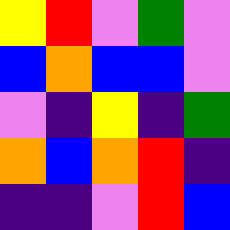[["yellow", "red", "violet", "green", "violet"], ["blue", "orange", "blue", "blue", "violet"], ["violet", "indigo", "yellow", "indigo", "green"], ["orange", "blue", "orange", "red", "indigo"], ["indigo", "indigo", "violet", "red", "blue"]]